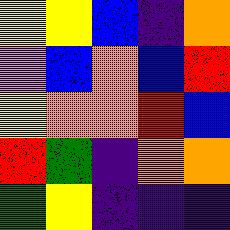[["yellow", "yellow", "blue", "indigo", "orange"], ["violet", "blue", "orange", "blue", "red"], ["yellow", "orange", "orange", "red", "blue"], ["red", "green", "indigo", "orange", "orange"], ["green", "yellow", "indigo", "indigo", "indigo"]]